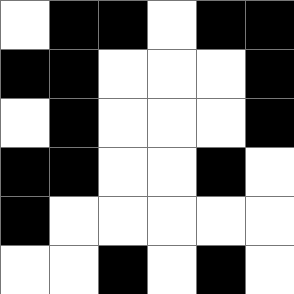[["white", "black", "black", "white", "black", "black"], ["black", "black", "white", "white", "white", "black"], ["white", "black", "white", "white", "white", "black"], ["black", "black", "white", "white", "black", "white"], ["black", "white", "white", "white", "white", "white"], ["white", "white", "black", "white", "black", "white"]]